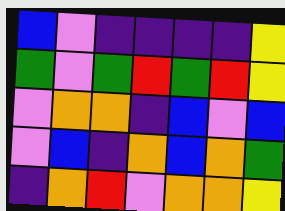[["blue", "violet", "indigo", "indigo", "indigo", "indigo", "yellow"], ["green", "violet", "green", "red", "green", "red", "yellow"], ["violet", "orange", "orange", "indigo", "blue", "violet", "blue"], ["violet", "blue", "indigo", "orange", "blue", "orange", "green"], ["indigo", "orange", "red", "violet", "orange", "orange", "yellow"]]